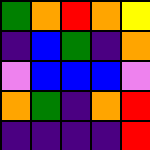[["green", "orange", "red", "orange", "yellow"], ["indigo", "blue", "green", "indigo", "orange"], ["violet", "blue", "blue", "blue", "violet"], ["orange", "green", "indigo", "orange", "red"], ["indigo", "indigo", "indigo", "indigo", "red"]]